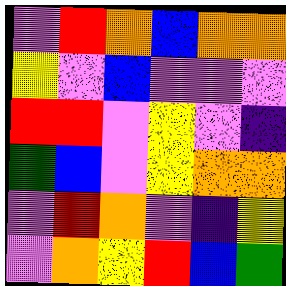[["violet", "red", "orange", "blue", "orange", "orange"], ["yellow", "violet", "blue", "violet", "violet", "violet"], ["red", "red", "violet", "yellow", "violet", "indigo"], ["green", "blue", "violet", "yellow", "orange", "orange"], ["violet", "red", "orange", "violet", "indigo", "yellow"], ["violet", "orange", "yellow", "red", "blue", "green"]]